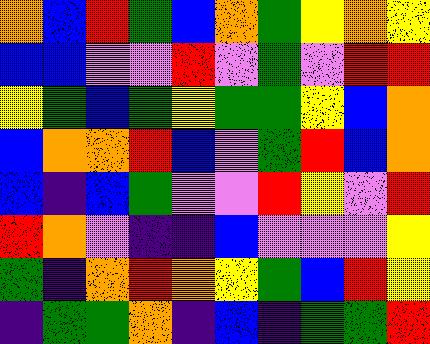[["orange", "blue", "red", "green", "blue", "orange", "green", "yellow", "orange", "yellow"], ["blue", "blue", "violet", "violet", "red", "violet", "green", "violet", "red", "red"], ["yellow", "green", "blue", "green", "yellow", "green", "green", "yellow", "blue", "orange"], ["blue", "orange", "orange", "red", "blue", "violet", "green", "red", "blue", "orange"], ["blue", "indigo", "blue", "green", "violet", "violet", "red", "yellow", "violet", "red"], ["red", "orange", "violet", "indigo", "indigo", "blue", "violet", "violet", "violet", "yellow"], ["green", "indigo", "orange", "red", "orange", "yellow", "green", "blue", "red", "yellow"], ["indigo", "green", "green", "orange", "indigo", "blue", "indigo", "green", "green", "red"]]